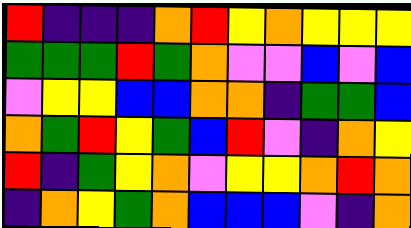[["red", "indigo", "indigo", "indigo", "orange", "red", "yellow", "orange", "yellow", "yellow", "yellow"], ["green", "green", "green", "red", "green", "orange", "violet", "violet", "blue", "violet", "blue"], ["violet", "yellow", "yellow", "blue", "blue", "orange", "orange", "indigo", "green", "green", "blue"], ["orange", "green", "red", "yellow", "green", "blue", "red", "violet", "indigo", "orange", "yellow"], ["red", "indigo", "green", "yellow", "orange", "violet", "yellow", "yellow", "orange", "red", "orange"], ["indigo", "orange", "yellow", "green", "orange", "blue", "blue", "blue", "violet", "indigo", "orange"]]